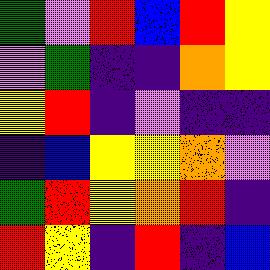[["green", "violet", "red", "blue", "red", "yellow"], ["violet", "green", "indigo", "indigo", "orange", "yellow"], ["yellow", "red", "indigo", "violet", "indigo", "indigo"], ["indigo", "blue", "yellow", "yellow", "orange", "violet"], ["green", "red", "yellow", "orange", "red", "indigo"], ["red", "yellow", "indigo", "red", "indigo", "blue"]]